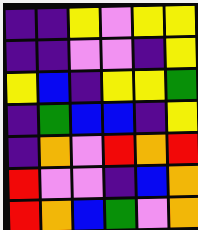[["indigo", "indigo", "yellow", "violet", "yellow", "yellow"], ["indigo", "indigo", "violet", "violet", "indigo", "yellow"], ["yellow", "blue", "indigo", "yellow", "yellow", "green"], ["indigo", "green", "blue", "blue", "indigo", "yellow"], ["indigo", "orange", "violet", "red", "orange", "red"], ["red", "violet", "violet", "indigo", "blue", "orange"], ["red", "orange", "blue", "green", "violet", "orange"]]